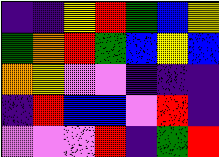[["indigo", "indigo", "yellow", "red", "green", "blue", "yellow"], ["green", "orange", "red", "green", "blue", "yellow", "blue"], ["orange", "yellow", "violet", "violet", "indigo", "indigo", "indigo"], ["indigo", "red", "blue", "blue", "violet", "red", "indigo"], ["violet", "violet", "violet", "red", "indigo", "green", "red"]]